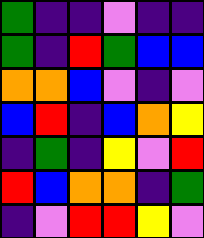[["green", "indigo", "indigo", "violet", "indigo", "indigo"], ["green", "indigo", "red", "green", "blue", "blue"], ["orange", "orange", "blue", "violet", "indigo", "violet"], ["blue", "red", "indigo", "blue", "orange", "yellow"], ["indigo", "green", "indigo", "yellow", "violet", "red"], ["red", "blue", "orange", "orange", "indigo", "green"], ["indigo", "violet", "red", "red", "yellow", "violet"]]